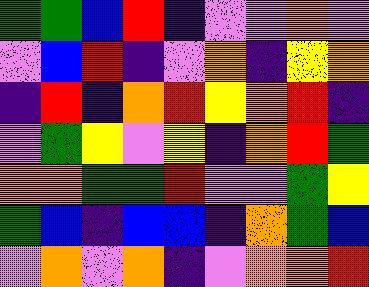[["green", "green", "blue", "red", "indigo", "violet", "violet", "orange", "violet"], ["violet", "blue", "red", "indigo", "violet", "orange", "indigo", "yellow", "orange"], ["indigo", "red", "indigo", "orange", "red", "yellow", "orange", "red", "indigo"], ["violet", "green", "yellow", "violet", "yellow", "indigo", "orange", "red", "green"], ["orange", "orange", "green", "green", "red", "violet", "violet", "green", "yellow"], ["green", "blue", "indigo", "blue", "blue", "indigo", "orange", "green", "blue"], ["violet", "orange", "violet", "orange", "indigo", "violet", "orange", "orange", "red"]]